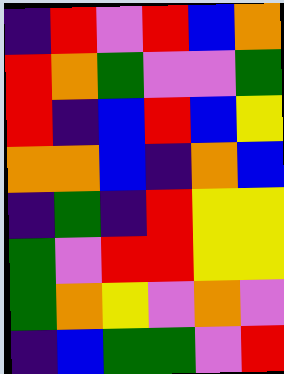[["indigo", "red", "violet", "red", "blue", "orange"], ["red", "orange", "green", "violet", "violet", "green"], ["red", "indigo", "blue", "red", "blue", "yellow"], ["orange", "orange", "blue", "indigo", "orange", "blue"], ["indigo", "green", "indigo", "red", "yellow", "yellow"], ["green", "violet", "red", "red", "yellow", "yellow"], ["green", "orange", "yellow", "violet", "orange", "violet"], ["indigo", "blue", "green", "green", "violet", "red"]]